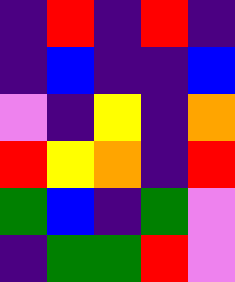[["indigo", "red", "indigo", "red", "indigo"], ["indigo", "blue", "indigo", "indigo", "blue"], ["violet", "indigo", "yellow", "indigo", "orange"], ["red", "yellow", "orange", "indigo", "red"], ["green", "blue", "indigo", "green", "violet"], ["indigo", "green", "green", "red", "violet"]]